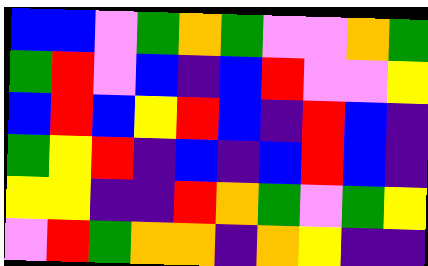[["blue", "blue", "violet", "green", "orange", "green", "violet", "violet", "orange", "green"], ["green", "red", "violet", "blue", "indigo", "blue", "red", "violet", "violet", "yellow"], ["blue", "red", "blue", "yellow", "red", "blue", "indigo", "red", "blue", "indigo"], ["green", "yellow", "red", "indigo", "blue", "indigo", "blue", "red", "blue", "indigo"], ["yellow", "yellow", "indigo", "indigo", "red", "orange", "green", "violet", "green", "yellow"], ["violet", "red", "green", "orange", "orange", "indigo", "orange", "yellow", "indigo", "indigo"]]